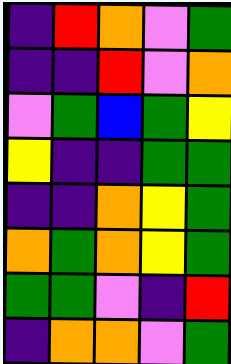[["indigo", "red", "orange", "violet", "green"], ["indigo", "indigo", "red", "violet", "orange"], ["violet", "green", "blue", "green", "yellow"], ["yellow", "indigo", "indigo", "green", "green"], ["indigo", "indigo", "orange", "yellow", "green"], ["orange", "green", "orange", "yellow", "green"], ["green", "green", "violet", "indigo", "red"], ["indigo", "orange", "orange", "violet", "green"]]